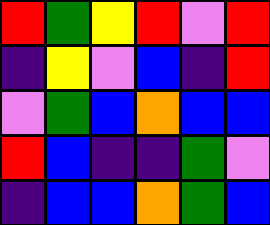[["red", "green", "yellow", "red", "violet", "red"], ["indigo", "yellow", "violet", "blue", "indigo", "red"], ["violet", "green", "blue", "orange", "blue", "blue"], ["red", "blue", "indigo", "indigo", "green", "violet"], ["indigo", "blue", "blue", "orange", "green", "blue"]]